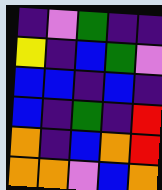[["indigo", "violet", "green", "indigo", "indigo"], ["yellow", "indigo", "blue", "green", "violet"], ["blue", "blue", "indigo", "blue", "indigo"], ["blue", "indigo", "green", "indigo", "red"], ["orange", "indigo", "blue", "orange", "red"], ["orange", "orange", "violet", "blue", "orange"]]